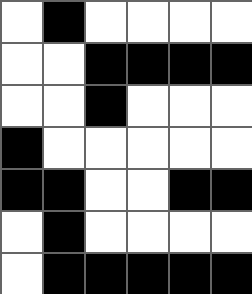[["white", "black", "white", "white", "white", "white"], ["white", "white", "black", "black", "black", "black"], ["white", "white", "black", "white", "white", "white"], ["black", "white", "white", "white", "white", "white"], ["black", "black", "white", "white", "black", "black"], ["white", "black", "white", "white", "white", "white"], ["white", "black", "black", "black", "black", "black"]]